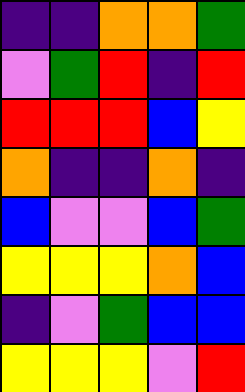[["indigo", "indigo", "orange", "orange", "green"], ["violet", "green", "red", "indigo", "red"], ["red", "red", "red", "blue", "yellow"], ["orange", "indigo", "indigo", "orange", "indigo"], ["blue", "violet", "violet", "blue", "green"], ["yellow", "yellow", "yellow", "orange", "blue"], ["indigo", "violet", "green", "blue", "blue"], ["yellow", "yellow", "yellow", "violet", "red"]]